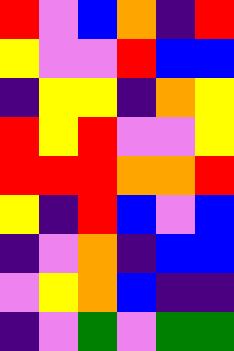[["red", "violet", "blue", "orange", "indigo", "red"], ["yellow", "violet", "violet", "red", "blue", "blue"], ["indigo", "yellow", "yellow", "indigo", "orange", "yellow"], ["red", "yellow", "red", "violet", "violet", "yellow"], ["red", "red", "red", "orange", "orange", "red"], ["yellow", "indigo", "red", "blue", "violet", "blue"], ["indigo", "violet", "orange", "indigo", "blue", "blue"], ["violet", "yellow", "orange", "blue", "indigo", "indigo"], ["indigo", "violet", "green", "violet", "green", "green"]]